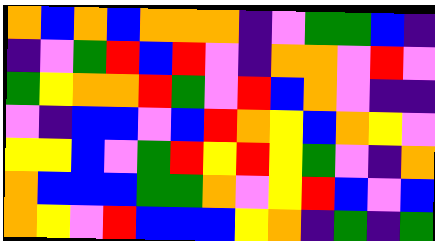[["orange", "blue", "orange", "blue", "orange", "orange", "orange", "indigo", "violet", "green", "green", "blue", "indigo"], ["indigo", "violet", "green", "red", "blue", "red", "violet", "indigo", "orange", "orange", "violet", "red", "violet"], ["green", "yellow", "orange", "orange", "red", "green", "violet", "red", "blue", "orange", "violet", "indigo", "indigo"], ["violet", "indigo", "blue", "blue", "violet", "blue", "red", "orange", "yellow", "blue", "orange", "yellow", "violet"], ["yellow", "yellow", "blue", "violet", "green", "red", "yellow", "red", "yellow", "green", "violet", "indigo", "orange"], ["orange", "blue", "blue", "blue", "green", "green", "orange", "violet", "yellow", "red", "blue", "violet", "blue"], ["orange", "yellow", "violet", "red", "blue", "blue", "blue", "yellow", "orange", "indigo", "green", "indigo", "green"]]